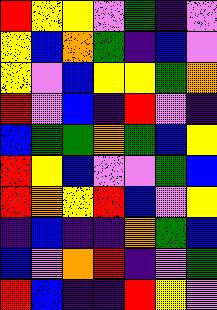[["red", "yellow", "yellow", "violet", "green", "indigo", "violet"], ["yellow", "blue", "orange", "green", "indigo", "blue", "violet"], ["yellow", "violet", "blue", "yellow", "yellow", "green", "orange"], ["red", "violet", "blue", "indigo", "red", "violet", "indigo"], ["blue", "green", "green", "orange", "green", "blue", "yellow"], ["red", "yellow", "blue", "violet", "violet", "green", "blue"], ["red", "orange", "yellow", "red", "blue", "violet", "yellow"], ["indigo", "blue", "indigo", "indigo", "orange", "green", "blue"], ["blue", "violet", "orange", "red", "indigo", "violet", "green"], ["red", "blue", "indigo", "indigo", "red", "yellow", "violet"]]